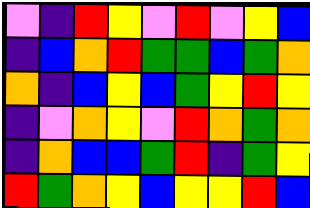[["violet", "indigo", "red", "yellow", "violet", "red", "violet", "yellow", "blue"], ["indigo", "blue", "orange", "red", "green", "green", "blue", "green", "orange"], ["orange", "indigo", "blue", "yellow", "blue", "green", "yellow", "red", "yellow"], ["indigo", "violet", "orange", "yellow", "violet", "red", "orange", "green", "orange"], ["indigo", "orange", "blue", "blue", "green", "red", "indigo", "green", "yellow"], ["red", "green", "orange", "yellow", "blue", "yellow", "yellow", "red", "blue"]]